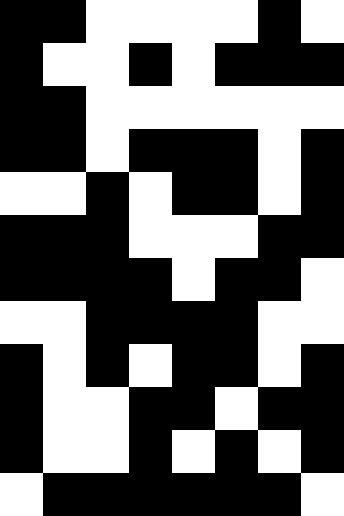[["black", "black", "white", "white", "white", "white", "black", "white"], ["black", "white", "white", "black", "white", "black", "black", "black"], ["black", "black", "white", "white", "white", "white", "white", "white"], ["black", "black", "white", "black", "black", "black", "white", "black"], ["white", "white", "black", "white", "black", "black", "white", "black"], ["black", "black", "black", "white", "white", "white", "black", "black"], ["black", "black", "black", "black", "white", "black", "black", "white"], ["white", "white", "black", "black", "black", "black", "white", "white"], ["black", "white", "black", "white", "black", "black", "white", "black"], ["black", "white", "white", "black", "black", "white", "black", "black"], ["black", "white", "white", "black", "white", "black", "white", "black"], ["white", "black", "black", "black", "black", "black", "black", "white"]]